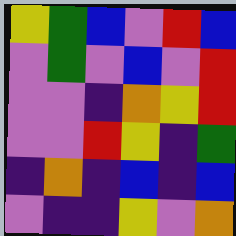[["yellow", "green", "blue", "violet", "red", "blue"], ["violet", "green", "violet", "blue", "violet", "red"], ["violet", "violet", "indigo", "orange", "yellow", "red"], ["violet", "violet", "red", "yellow", "indigo", "green"], ["indigo", "orange", "indigo", "blue", "indigo", "blue"], ["violet", "indigo", "indigo", "yellow", "violet", "orange"]]